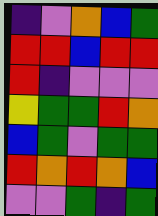[["indigo", "violet", "orange", "blue", "green"], ["red", "red", "blue", "red", "red"], ["red", "indigo", "violet", "violet", "violet"], ["yellow", "green", "green", "red", "orange"], ["blue", "green", "violet", "green", "green"], ["red", "orange", "red", "orange", "blue"], ["violet", "violet", "green", "indigo", "green"]]